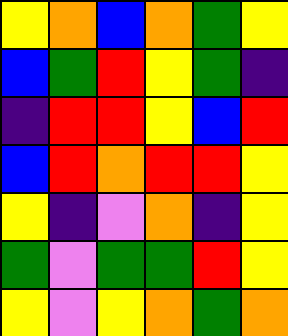[["yellow", "orange", "blue", "orange", "green", "yellow"], ["blue", "green", "red", "yellow", "green", "indigo"], ["indigo", "red", "red", "yellow", "blue", "red"], ["blue", "red", "orange", "red", "red", "yellow"], ["yellow", "indigo", "violet", "orange", "indigo", "yellow"], ["green", "violet", "green", "green", "red", "yellow"], ["yellow", "violet", "yellow", "orange", "green", "orange"]]